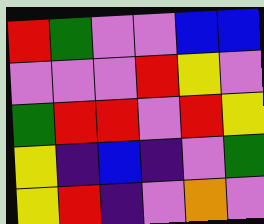[["red", "green", "violet", "violet", "blue", "blue"], ["violet", "violet", "violet", "red", "yellow", "violet"], ["green", "red", "red", "violet", "red", "yellow"], ["yellow", "indigo", "blue", "indigo", "violet", "green"], ["yellow", "red", "indigo", "violet", "orange", "violet"]]